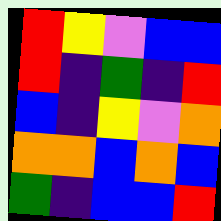[["red", "yellow", "violet", "blue", "blue"], ["red", "indigo", "green", "indigo", "red"], ["blue", "indigo", "yellow", "violet", "orange"], ["orange", "orange", "blue", "orange", "blue"], ["green", "indigo", "blue", "blue", "red"]]